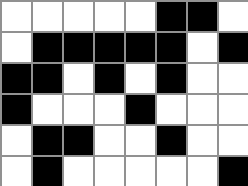[["white", "white", "white", "white", "white", "black", "black", "white"], ["white", "black", "black", "black", "black", "black", "white", "black"], ["black", "black", "white", "black", "white", "black", "white", "white"], ["black", "white", "white", "white", "black", "white", "white", "white"], ["white", "black", "black", "white", "white", "black", "white", "white"], ["white", "black", "white", "white", "white", "white", "white", "black"]]